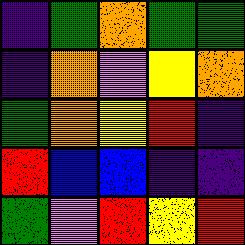[["indigo", "green", "orange", "green", "green"], ["indigo", "orange", "violet", "yellow", "orange"], ["green", "orange", "yellow", "red", "indigo"], ["red", "blue", "blue", "indigo", "indigo"], ["green", "violet", "red", "yellow", "red"]]